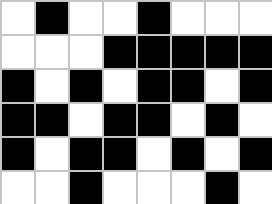[["white", "black", "white", "white", "black", "white", "white", "white"], ["white", "white", "white", "black", "black", "black", "black", "black"], ["black", "white", "black", "white", "black", "black", "white", "black"], ["black", "black", "white", "black", "black", "white", "black", "white"], ["black", "white", "black", "black", "white", "black", "white", "black"], ["white", "white", "black", "white", "white", "white", "black", "white"]]